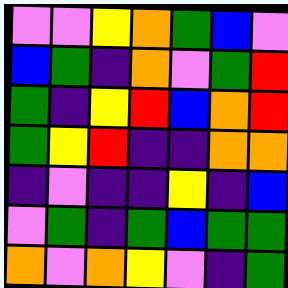[["violet", "violet", "yellow", "orange", "green", "blue", "violet"], ["blue", "green", "indigo", "orange", "violet", "green", "red"], ["green", "indigo", "yellow", "red", "blue", "orange", "red"], ["green", "yellow", "red", "indigo", "indigo", "orange", "orange"], ["indigo", "violet", "indigo", "indigo", "yellow", "indigo", "blue"], ["violet", "green", "indigo", "green", "blue", "green", "green"], ["orange", "violet", "orange", "yellow", "violet", "indigo", "green"]]